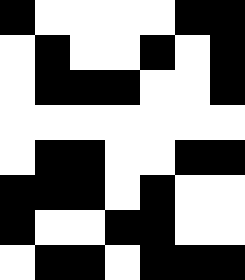[["black", "white", "white", "white", "white", "black", "black"], ["white", "black", "white", "white", "black", "white", "black"], ["white", "black", "black", "black", "white", "white", "black"], ["white", "white", "white", "white", "white", "white", "white"], ["white", "black", "black", "white", "white", "black", "black"], ["black", "black", "black", "white", "black", "white", "white"], ["black", "white", "white", "black", "black", "white", "white"], ["white", "black", "black", "white", "black", "black", "black"]]